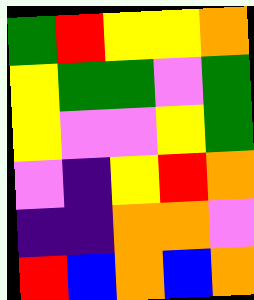[["green", "red", "yellow", "yellow", "orange"], ["yellow", "green", "green", "violet", "green"], ["yellow", "violet", "violet", "yellow", "green"], ["violet", "indigo", "yellow", "red", "orange"], ["indigo", "indigo", "orange", "orange", "violet"], ["red", "blue", "orange", "blue", "orange"]]